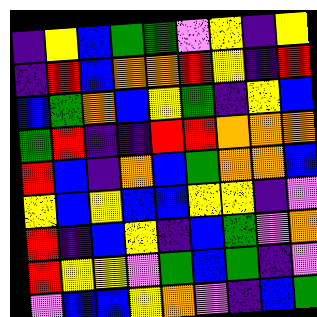[["indigo", "yellow", "blue", "green", "green", "violet", "yellow", "indigo", "yellow"], ["indigo", "red", "blue", "orange", "orange", "red", "yellow", "indigo", "red"], ["blue", "green", "orange", "blue", "yellow", "green", "indigo", "yellow", "blue"], ["green", "red", "indigo", "indigo", "red", "red", "orange", "orange", "orange"], ["red", "blue", "indigo", "orange", "blue", "green", "orange", "orange", "blue"], ["yellow", "blue", "yellow", "blue", "blue", "yellow", "yellow", "indigo", "violet"], ["red", "indigo", "blue", "yellow", "indigo", "blue", "green", "violet", "orange"], ["red", "yellow", "yellow", "violet", "green", "blue", "green", "indigo", "violet"], ["violet", "blue", "blue", "yellow", "orange", "violet", "indigo", "blue", "green"]]